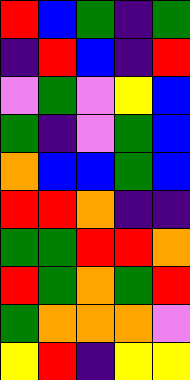[["red", "blue", "green", "indigo", "green"], ["indigo", "red", "blue", "indigo", "red"], ["violet", "green", "violet", "yellow", "blue"], ["green", "indigo", "violet", "green", "blue"], ["orange", "blue", "blue", "green", "blue"], ["red", "red", "orange", "indigo", "indigo"], ["green", "green", "red", "red", "orange"], ["red", "green", "orange", "green", "red"], ["green", "orange", "orange", "orange", "violet"], ["yellow", "red", "indigo", "yellow", "yellow"]]